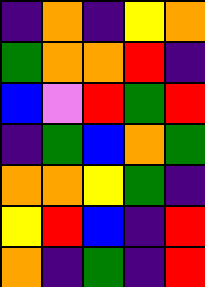[["indigo", "orange", "indigo", "yellow", "orange"], ["green", "orange", "orange", "red", "indigo"], ["blue", "violet", "red", "green", "red"], ["indigo", "green", "blue", "orange", "green"], ["orange", "orange", "yellow", "green", "indigo"], ["yellow", "red", "blue", "indigo", "red"], ["orange", "indigo", "green", "indigo", "red"]]